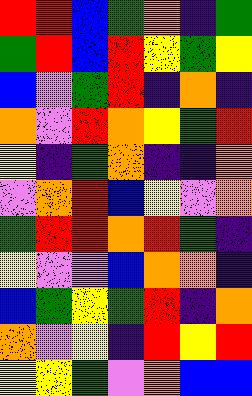[["red", "red", "blue", "green", "orange", "indigo", "green"], ["green", "red", "blue", "red", "yellow", "green", "yellow"], ["blue", "violet", "green", "red", "indigo", "orange", "indigo"], ["orange", "violet", "red", "orange", "yellow", "green", "red"], ["yellow", "indigo", "green", "orange", "indigo", "indigo", "orange"], ["violet", "orange", "red", "blue", "yellow", "violet", "orange"], ["green", "red", "red", "orange", "red", "green", "indigo"], ["yellow", "violet", "violet", "blue", "orange", "orange", "indigo"], ["blue", "green", "yellow", "green", "red", "indigo", "orange"], ["orange", "violet", "yellow", "indigo", "red", "yellow", "red"], ["yellow", "yellow", "green", "violet", "orange", "blue", "blue"]]